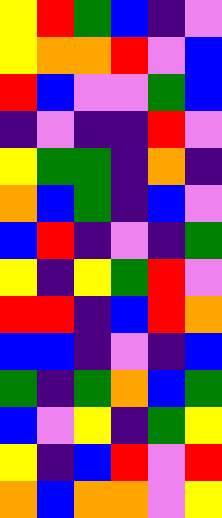[["yellow", "red", "green", "blue", "indigo", "violet"], ["yellow", "orange", "orange", "red", "violet", "blue"], ["red", "blue", "violet", "violet", "green", "blue"], ["indigo", "violet", "indigo", "indigo", "red", "violet"], ["yellow", "green", "green", "indigo", "orange", "indigo"], ["orange", "blue", "green", "indigo", "blue", "violet"], ["blue", "red", "indigo", "violet", "indigo", "green"], ["yellow", "indigo", "yellow", "green", "red", "violet"], ["red", "red", "indigo", "blue", "red", "orange"], ["blue", "blue", "indigo", "violet", "indigo", "blue"], ["green", "indigo", "green", "orange", "blue", "green"], ["blue", "violet", "yellow", "indigo", "green", "yellow"], ["yellow", "indigo", "blue", "red", "violet", "red"], ["orange", "blue", "orange", "orange", "violet", "yellow"]]